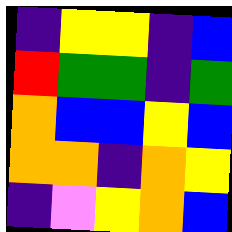[["indigo", "yellow", "yellow", "indigo", "blue"], ["red", "green", "green", "indigo", "green"], ["orange", "blue", "blue", "yellow", "blue"], ["orange", "orange", "indigo", "orange", "yellow"], ["indigo", "violet", "yellow", "orange", "blue"]]